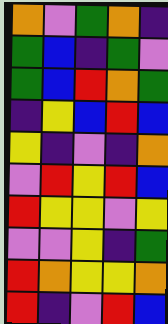[["orange", "violet", "green", "orange", "indigo"], ["green", "blue", "indigo", "green", "violet"], ["green", "blue", "red", "orange", "green"], ["indigo", "yellow", "blue", "red", "blue"], ["yellow", "indigo", "violet", "indigo", "orange"], ["violet", "red", "yellow", "red", "blue"], ["red", "yellow", "yellow", "violet", "yellow"], ["violet", "violet", "yellow", "indigo", "green"], ["red", "orange", "yellow", "yellow", "orange"], ["red", "indigo", "violet", "red", "blue"]]